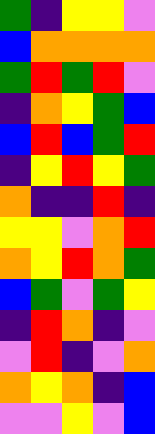[["green", "indigo", "yellow", "yellow", "violet"], ["blue", "orange", "orange", "orange", "orange"], ["green", "red", "green", "red", "violet"], ["indigo", "orange", "yellow", "green", "blue"], ["blue", "red", "blue", "green", "red"], ["indigo", "yellow", "red", "yellow", "green"], ["orange", "indigo", "indigo", "red", "indigo"], ["yellow", "yellow", "violet", "orange", "red"], ["orange", "yellow", "red", "orange", "green"], ["blue", "green", "violet", "green", "yellow"], ["indigo", "red", "orange", "indigo", "violet"], ["violet", "red", "indigo", "violet", "orange"], ["orange", "yellow", "orange", "indigo", "blue"], ["violet", "violet", "yellow", "violet", "blue"]]